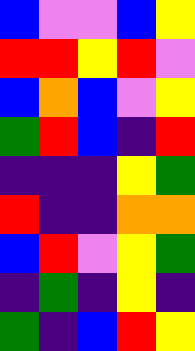[["blue", "violet", "violet", "blue", "yellow"], ["red", "red", "yellow", "red", "violet"], ["blue", "orange", "blue", "violet", "yellow"], ["green", "red", "blue", "indigo", "red"], ["indigo", "indigo", "indigo", "yellow", "green"], ["red", "indigo", "indigo", "orange", "orange"], ["blue", "red", "violet", "yellow", "green"], ["indigo", "green", "indigo", "yellow", "indigo"], ["green", "indigo", "blue", "red", "yellow"]]